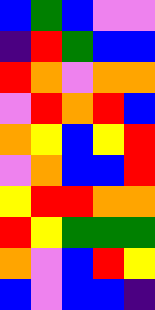[["blue", "green", "blue", "violet", "violet"], ["indigo", "red", "green", "blue", "blue"], ["red", "orange", "violet", "orange", "orange"], ["violet", "red", "orange", "red", "blue"], ["orange", "yellow", "blue", "yellow", "red"], ["violet", "orange", "blue", "blue", "red"], ["yellow", "red", "red", "orange", "orange"], ["red", "yellow", "green", "green", "green"], ["orange", "violet", "blue", "red", "yellow"], ["blue", "violet", "blue", "blue", "indigo"]]